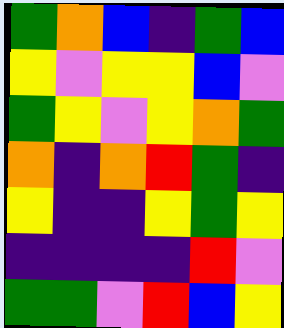[["green", "orange", "blue", "indigo", "green", "blue"], ["yellow", "violet", "yellow", "yellow", "blue", "violet"], ["green", "yellow", "violet", "yellow", "orange", "green"], ["orange", "indigo", "orange", "red", "green", "indigo"], ["yellow", "indigo", "indigo", "yellow", "green", "yellow"], ["indigo", "indigo", "indigo", "indigo", "red", "violet"], ["green", "green", "violet", "red", "blue", "yellow"]]